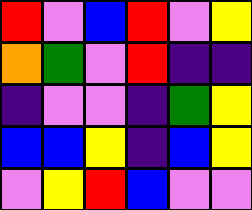[["red", "violet", "blue", "red", "violet", "yellow"], ["orange", "green", "violet", "red", "indigo", "indigo"], ["indigo", "violet", "violet", "indigo", "green", "yellow"], ["blue", "blue", "yellow", "indigo", "blue", "yellow"], ["violet", "yellow", "red", "blue", "violet", "violet"]]